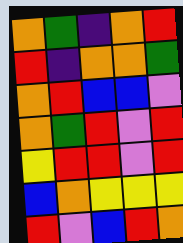[["orange", "green", "indigo", "orange", "red"], ["red", "indigo", "orange", "orange", "green"], ["orange", "red", "blue", "blue", "violet"], ["orange", "green", "red", "violet", "red"], ["yellow", "red", "red", "violet", "red"], ["blue", "orange", "yellow", "yellow", "yellow"], ["red", "violet", "blue", "red", "orange"]]